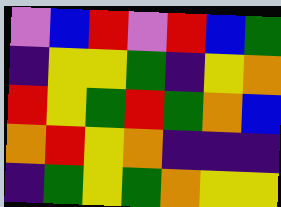[["violet", "blue", "red", "violet", "red", "blue", "green"], ["indigo", "yellow", "yellow", "green", "indigo", "yellow", "orange"], ["red", "yellow", "green", "red", "green", "orange", "blue"], ["orange", "red", "yellow", "orange", "indigo", "indigo", "indigo"], ["indigo", "green", "yellow", "green", "orange", "yellow", "yellow"]]